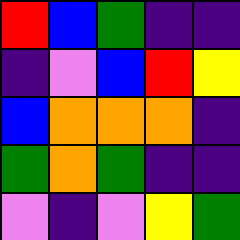[["red", "blue", "green", "indigo", "indigo"], ["indigo", "violet", "blue", "red", "yellow"], ["blue", "orange", "orange", "orange", "indigo"], ["green", "orange", "green", "indigo", "indigo"], ["violet", "indigo", "violet", "yellow", "green"]]